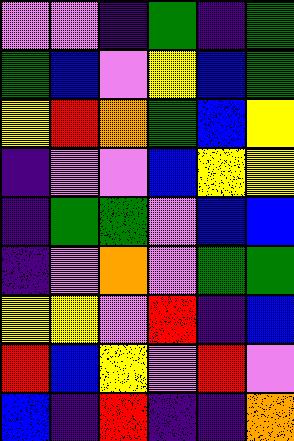[["violet", "violet", "indigo", "green", "indigo", "green"], ["green", "blue", "violet", "yellow", "blue", "green"], ["yellow", "red", "orange", "green", "blue", "yellow"], ["indigo", "violet", "violet", "blue", "yellow", "yellow"], ["indigo", "green", "green", "violet", "blue", "blue"], ["indigo", "violet", "orange", "violet", "green", "green"], ["yellow", "yellow", "violet", "red", "indigo", "blue"], ["red", "blue", "yellow", "violet", "red", "violet"], ["blue", "indigo", "red", "indigo", "indigo", "orange"]]